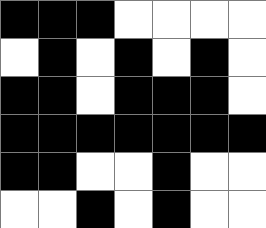[["black", "black", "black", "white", "white", "white", "white"], ["white", "black", "white", "black", "white", "black", "white"], ["black", "black", "white", "black", "black", "black", "white"], ["black", "black", "black", "black", "black", "black", "black"], ["black", "black", "white", "white", "black", "white", "white"], ["white", "white", "black", "white", "black", "white", "white"]]